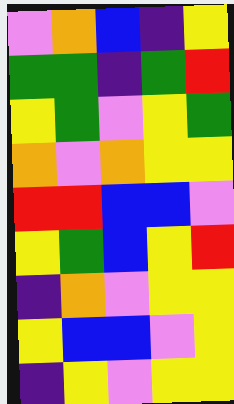[["violet", "orange", "blue", "indigo", "yellow"], ["green", "green", "indigo", "green", "red"], ["yellow", "green", "violet", "yellow", "green"], ["orange", "violet", "orange", "yellow", "yellow"], ["red", "red", "blue", "blue", "violet"], ["yellow", "green", "blue", "yellow", "red"], ["indigo", "orange", "violet", "yellow", "yellow"], ["yellow", "blue", "blue", "violet", "yellow"], ["indigo", "yellow", "violet", "yellow", "yellow"]]